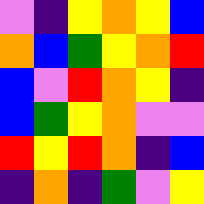[["violet", "indigo", "yellow", "orange", "yellow", "blue"], ["orange", "blue", "green", "yellow", "orange", "red"], ["blue", "violet", "red", "orange", "yellow", "indigo"], ["blue", "green", "yellow", "orange", "violet", "violet"], ["red", "yellow", "red", "orange", "indigo", "blue"], ["indigo", "orange", "indigo", "green", "violet", "yellow"]]